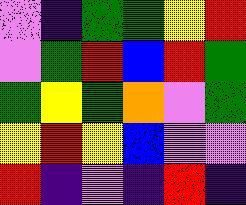[["violet", "indigo", "green", "green", "yellow", "red"], ["violet", "green", "red", "blue", "red", "green"], ["green", "yellow", "green", "orange", "violet", "green"], ["yellow", "red", "yellow", "blue", "violet", "violet"], ["red", "indigo", "violet", "indigo", "red", "indigo"]]